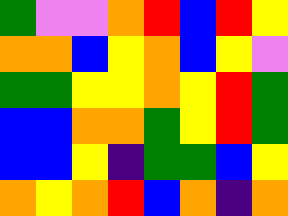[["green", "violet", "violet", "orange", "red", "blue", "red", "yellow"], ["orange", "orange", "blue", "yellow", "orange", "blue", "yellow", "violet"], ["green", "green", "yellow", "yellow", "orange", "yellow", "red", "green"], ["blue", "blue", "orange", "orange", "green", "yellow", "red", "green"], ["blue", "blue", "yellow", "indigo", "green", "green", "blue", "yellow"], ["orange", "yellow", "orange", "red", "blue", "orange", "indigo", "orange"]]